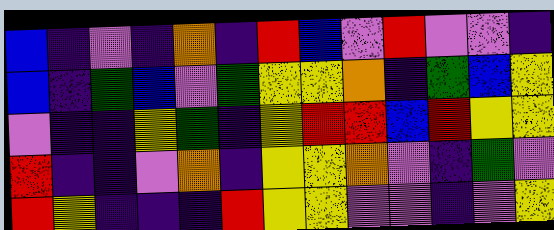[["blue", "indigo", "violet", "indigo", "orange", "indigo", "red", "blue", "violet", "red", "violet", "violet", "indigo"], ["blue", "indigo", "green", "blue", "violet", "green", "yellow", "yellow", "orange", "indigo", "green", "blue", "yellow"], ["violet", "indigo", "indigo", "yellow", "green", "indigo", "yellow", "red", "red", "blue", "red", "yellow", "yellow"], ["red", "indigo", "indigo", "violet", "orange", "indigo", "yellow", "yellow", "orange", "violet", "indigo", "green", "violet"], ["red", "yellow", "indigo", "indigo", "indigo", "red", "yellow", "yellow", "violet", "violet", "indigo", "violet", "yellow"]]